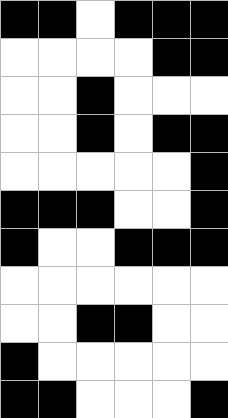[["black", "black", "white", "black", "black", "black"], ["white", "white", "white", "white", "black", "black"], ["white", "white", "black", "white", "white", "white"], ["white", "white", "black", "white", "black", "black"], ["white", "white", "white", "white", "white", "black"], ["black", "black", "black", "white", "white", "black"], ["black", "white", "white", "black", "black", "black"], ["white", "white", "white", "white", "white", "white"], ["white", "white", "black", "black", "white", "white"], ["black", "white", "white", "white", "white", "white"], ["black", "black", "white", "white", "white", "black"]]